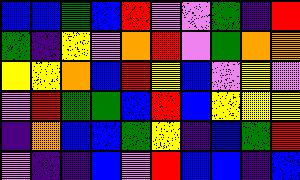[["blue", "blue", "green", "blue", "red", "violet", "violet", "green", "indigo", "red"], ["green", "indigo", "yellow", "violet", "orange", "red", "violet", "green", "orange", "orange"], ["yellow", "yellow", "orange", "blue", "red", "yellow", "blue", "violet", "yellow", "violet"], ["violet", "red", "green", "green", "blue", "red", "blue", "yellow", "yellow", "yellow"], ["indigo", "orange", "blue", "blue", "green", "yellow", "indigo", "blue", "green", "red"], ["violet", "indigo", "indigo", "blue", "violet", "red", "blue", "blue", "indigo", "blue"]]